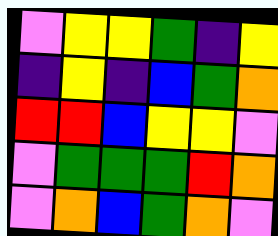[["violet", "yellow", "yellow", "green", "indigo", "yellow"], ["indigo", "yellow", "indigo", "blue", "green", "orange"], ["red", "red", "blue", "yellow", "yellow", "violet"], ["violet", "green", "green", "green", "red", "orange"], ["violet", "orange", "blue", "green", "orange", "violet"]]